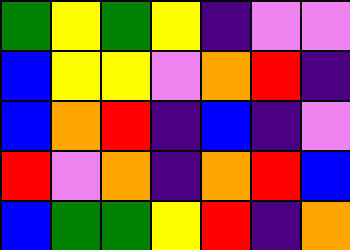[["green", "yellow", "green", "yellow", "indigo", "violet", "violet"], ["blue", "yellow", "yellow", "violet", "orange", "red", "indigo"], ["blue", "orange", "red", "indigo", "blue", "indigo", "violet"], ["red", "violet", "orange", "indigo", "orange", "red", "blue"], ["blue", "green", "green", "yellow", "red", "indigo", "orange"]]